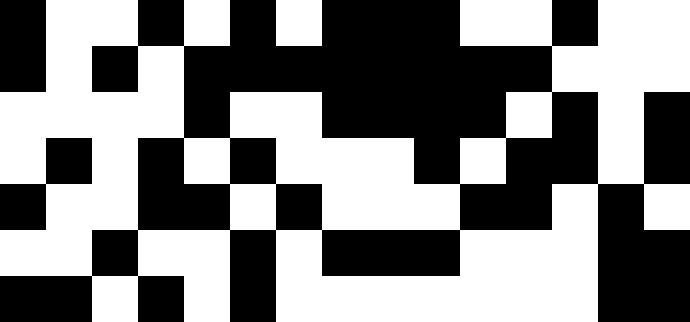[["black", "white", "white", "black", "white", "black", "white", "black", "black", "black", "white", "white", "black", "white", "white"], ["black", "white", "black", "white", "black", "black", "black", "black", "black", "black", "black", "black", "white", "white", "white"], ["white", "white", "white", "white", "black", "white", "white", "black", "black", "black", "black", "white", "black", "white", "black"], ["white", "black", "white", "black", "white", "black", "white", "white", "white", "black", "white", "black", "black", "white", "black"], ["black", "white", "white", "black", "black", "white", "black", "white", "white", "white", "black", "black", "white", "black", "white"], ["white", "white", "black", "white", "white", "black", "white", "black", "black", "black", "white", "white", "white", "black", "black"], ["black", "black", "white", "black", "white", "black", "white", "white", "white", "white", "white", "white", "white", "black", "black"]]